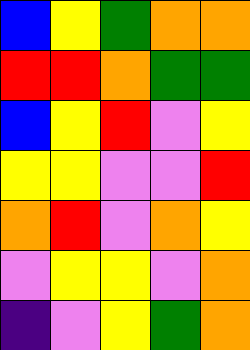[["blue", "yellow", "green", "orange", "orange"], ["red", "red", "orange", "green", "green"], ["blue", "yellow", "red", "violet", "yellow"], ["yellow", "yellow", "violet", "violet", "red"], ["orange", "red", "violet", "orange", "yellow"], ["violet", "yellow", "yellow", "violet", "orange"], ["indigo", "violet", "yellow", "green", "orange"]]